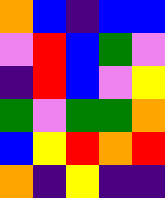[["orange", "blue", "indigo", "blue", "blue"], ["violet", "red", "blue", "green", "violet"], ["indigo", "red", "blue", "violet", "yellow"], ["green", "violet", "green", "green", "orange"], ["blue", "yellow", "red", "orange", "red"], ["orange", "indigo", "yellow", "indigo", "indigo"]]